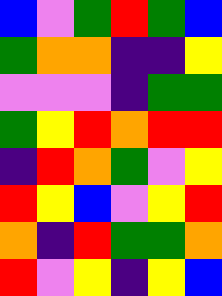[["blue", "violet", "green", "red", "green", "blue"], ["green", "orange", "orange", "indigo", "indigo", "yellow"], ["violet", "violet", "violet", "indigo", "green", "green"], ["green", "yellow", "red", "orange", "red", "red"], ["indigo", "red", "orange", "green", "violet", "yellow"], ["red", "yellow", "blue", "violet", "yellow", "red"], ["orange", "indigo", "red", "green", "green", "orange"], ["red", "violet", "yellow", "indigo", "yellow", "blue"]]